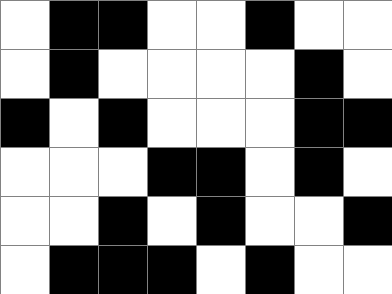[["white", "black", "black", "white", "white", "black", "white", "white"], ["white", "black", "white", "white", "white", "white", "black", "white"], ["black", "white", "black", "white", "white", "white", "black", "black"], ["white", "white", "white", "black", "black", "white", "black", "white"], ["white", "white", "black", "white", "black", "white", "white", "black"], ["white", "black", "black", "black", "white", "black", "white", "white"]]